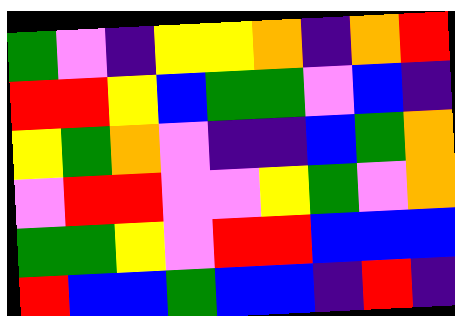[["green", "violet", "indigo", "yellow", "yellow", "orange", "indigo", "orange", "red"], ["red", "red", "yellow", "blue", "green", "green", "violet", "blue", "indigo"], ["yellow", "green", "orange", "violet", "indigo", "indigo", "blue", "green", "orange"], ["violet", "red", "red", "violet", "violet", "yellow", "green", "violet", "orange"], ["green", "green", "yellow", "violet", "red", "red", "blue", "blue", "blue"], ["red", "blue", "blue", "green", "blue", "blue", "indigo", "red", "indigo"]]